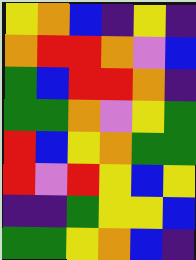[["yellow", "orange", "blue", "indigo", "yellow", "indigo"], ["orange", "red", "red", "orange", "violet", "blue"], ["green", "blue", "red", "red", "orange", "indigo"], ["green", "green", "orange", "violet", "yellow", "green"], ["red", "blue", "yellow", "orange", "green", "green"], ["red", "violet", "red", "yellow", "blue", "yellow"], ["indigo", "indigo", "green", "yellow", "yellow", "blue"], ["green", "green", "yellow", "orange", "blue", "indigo"]]